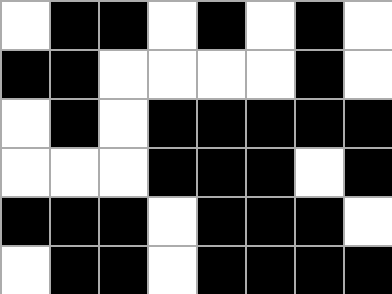[["white", "black", "black", "white", "black", "white", "black", "white"], ["black", "black", "white", "white", "white", "white", "black", "white"], ["white", "black", "white", "black", "black", "black", "black", "black"], ["white", "white", "white", "black", "black", "black", "white", "black"], ["black", "black", "black", "white", "black", "black", "black", "white"], ["white", "black", "black", "white", "black", "black", "black", "black"]]